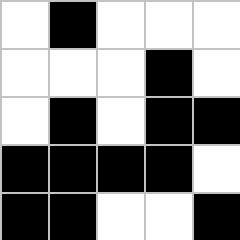[["white", "black", "white", "white", "white"], ["white", "white", "white", "black", "white"], ["white", "black", "white", "black", "black"], ["black", "black", "black", "black", "white"], ["black", "black", "white", "white", "black"]]